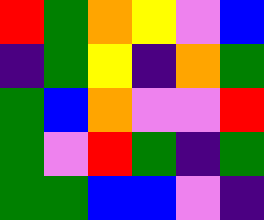[["red", "green", "orange", "yellow", "violet", "blue"], ["indigo", "green", "yellow", "indigo", "orange", "green"], ["green", "blue", "orange", "violet", "violet", "red"], ["green", "violet", "red", "green", "indigo", "green"], ["green", "green", "blue", "blue", "violet", "indigo"]]